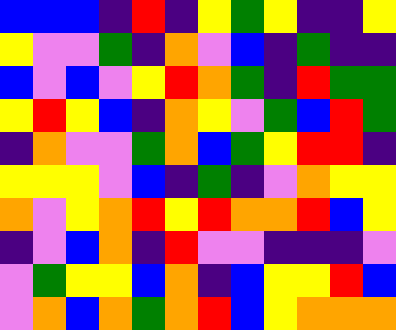[["blue", "blue", "blue", "indigo", "red", "indigo", "yellow", "green", "yellow", "indigo", "indigo", "yellow"], ["yellow", "violet", "violet", "green", "indigo", "orange", "violet", "blue", "indigo", "green", "indigo", "indigo"], ["blue", "violet", "blue", "violet", "yellow", "red", "orange", "green", "indigo", "red", "green", "green"], ["yellow", "red", "yellow", "blue", "indigo", "orange", "yellow", "violet", "green", "blue", "red", "green"], ["indigo", "orange", "violet", "violet", "green", "orange", "blue", "green", "yellow", "red", "red", "indigo"], ["yellow", "yellow", "yellow", "violet", "blue", "indigo", "green", "indigo", "violet", "orange", "yellow", "yellow"], ["orange", "violet", "yellow", "orange", "red", "yellow", "red", "orange", "orange", "red", "blue", "yellow"], ["indigo", "violet", "blue", "orange", "indigo", "red", "violet", "violet", "indigo", "indigo", "indigo", "violet"], ["violet", "green", "yellow", "yellow", "blue", "orange", "indigo", "blue", "yellow", "yellow", "red", "blue"], ["violet", "orange", "blue", "orange", "green", "orange", "red", "blue", "yellow", "orange", "orange", "orange"]]